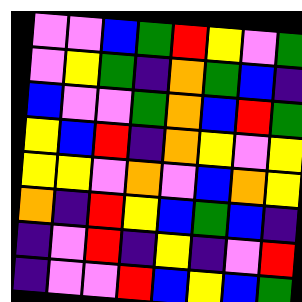[["violet", "violet", "blue", "green", "red", "yellow", "violet", "green"], ["violet", "yellow", "green", "indigo", "orange", "green", "blue", "indigo"], ["blue", "violet", "violet", "green", "orange", "blue", "red", "green"], ["yellow", "blue", "red", "indigo", "orange", "yellow", "violet", "yellow"], ["yellow", "yellow", "violet", "orange", "violet", "blue", "orange", "yellow"], ["orange", "indigo", "red", "yellow", "blue", "green", "blue", "indigo"], ["indigo", "violet", "red", "indigo", "yellow", "indigo", "violet", "red"], ["indigo", "violet", "violet", "red", "blue", "yellow", "blue", "green"]]